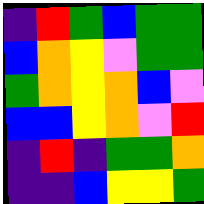[["indigo", "red", "green", "blue", "green", "green"], ["blue", "orange", "yellow", "violet", "green", "green"], ["green", "orange", "yellow", "orange", "blue", "violet"], ["blue", "blue", "yellow", "orange", "violet", "red"], ["indigo", "red", "indigo", "green", "green", "orange"], ["indigo", "indigo", "blue", "yellow", "yellow", "green"]]